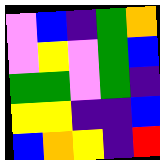[["violet", "blue", "indigo", "green", "orange"], ["violet", "yellow", "violet", "green", "blue"], ["green", "green", "violet", "green", "indigo"], ["yellow", "yellow", "indigo", "indigo", "blue"], ["blue", "orange", "yellow", "indigo", "red"]]